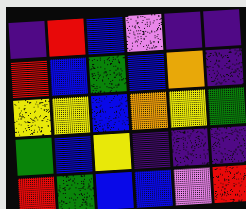[["indigo", "red", "blue", "violet", "indigo", "indigo"], ["red", "blue", "green", "blue", "orange", "indigo"], ["yellow", "yellow", "blue", "orange", "yellow", "green"], ["green", "blue", "yellow", "indigo", "indigo", "indigo"], ["red", "green", "blue", "blue", "violet", "red"]]